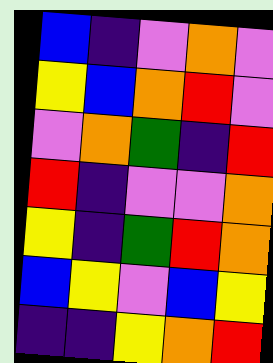[["blue", "indigo", "violet", "orange", "violet"], ["yellow", "blue", "orange", "red", "violet"], ["violet", "orange", "green", "indigo", "red"], ["red", "indigo", "violet", "violet", "orange"], ["yellow", "indigo", "green", "red", "orange"], ["blue", "yellow", "violet", "blue", "yellow"], ["indigo", "indigo", "yellow", "orange", "red"]]